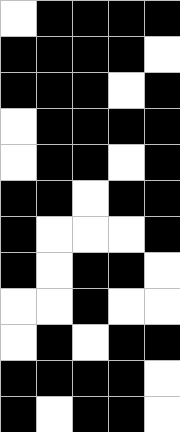[["white", "black", "black", "black", "black"], ["black", "black", "black", "black", "white"], ["black", "black", "black", "white", "black"], ["white", "black", "black", "black", "black"], ["white", "black", "black", "white", "black"], ["black", "black", "white", "black", "black"], ["black", "white", "white", "white", "black"], ["black", "white", "black", "black", "white"], ["white", "white", "black", "white", "white"], ["white", "black", "white", "black", "black"], ["black", "black", "black", "black", "white"], ["black", "white", "black", "black", "white"]]